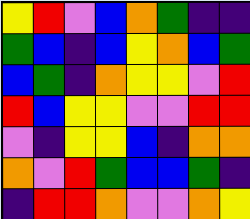[["yellow", "red", "violet", "blue", "orange", "green", "indigo", "indigo"], ["green", "blue", "indigo", "blue", "yellow", "orange", "blue", "green"], ["blue", "green", "indigo", "orange", "yellow", "yellow", "violet", "red"], ["red", "blue", "yellow", "yellow", "violet", "violet", "red", "red"], ["violet", "indigo", "yellow", "yellow", "blue", "indigo", "orange", "orange"], ["orange", "violet", "red", "green", "blue", "blue", "green", "indigo"], ["indigo", "red", "red", "orange", "violet", "violet", "orange", "yellow"]]